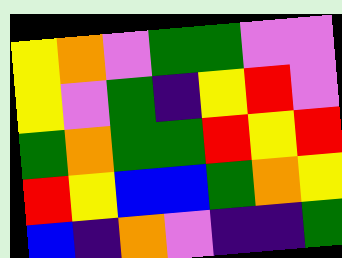[["yellow", "orange", "violet", "green", "green", "violet", "violet"], ["yellow", "violet", "green", "indigo", "yellow", "red", "violet"], ["green", "orange", "green", "green", "red", "yellow", "red"], ["red", "yellow", "blue", "blue", "green", "orange", "yellow"], ["blue", "indigo", "orange", "violet", "indigo", "indigo", "green"]]